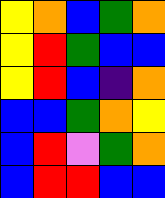[["yellow", "orange", "blue", "green", "orange"], ["yellow", "red", "green", "blue", "blue"], ["yellow", "red", "blue", "indigo", "orange"], ["blue", "blue", "green", "orange", "yellow"], ["blue", "red", "violet", "green", "orange"], ["blue", "red", "red", "blue", "blue"]]